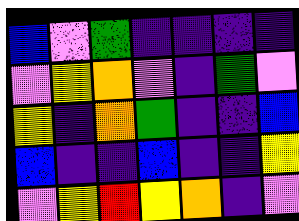[["blue", "violet", "green", "indigo", "indigo", "indigo", "indigo"], ["violet", "yellow", "orange", "violet", "indigo", "green", "violet"], ["yellow", "indigo", "orange", "green", "indigo", "indigo", "blue"], ["blue", "indigo", "indigo", "blue", "indigo", "indigo", "yellow"], ["violet", "yellow", "red", "yellow", "orange", "indigo", "violet"]]